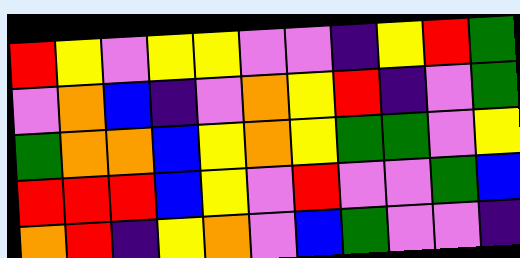[["red", "yellow", "violet", "yellow", "yellow", "violet", "violet", "indigo", "yellow", "red", "green"], ["violet", "orange", "blue", "indigo", "violet", "orange", "yellow", "red", "indigo", "violet", "green"], ["green", "orange", "orange", "blue", "yellow", "orange", "yellow", "green", "green", "violet", "yellow"], ["red", "red", "red", "blue", "yellow", "violet", "red", "violet", "violet", "green", "blue"], ["orange", "red", "indigo", "yellow", "orange", "violet", "blue", "green", "violet", "violet", "indigo"]]